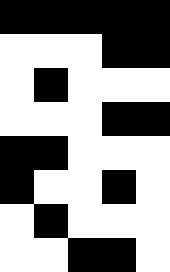[["black", "black", "black", "black", "black"], ["white", "white", "white", "black", "black"], ["white", "black", "white", "white", "white"], ["white", "white", "white", "black", "black"], ["black", "black", "white", "white", "white"], ["black", "white", "white", "black", "white"], ["white", "black", "white", "white", "white"], ["white", "white", "black", "black", "white"]]